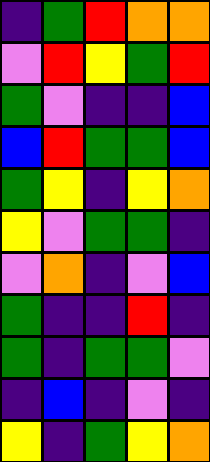[["indigo", "green", "red", "orange", "orange"], ["violet", "red", "yellow", "green", "red"], ["green", "violet", "indigo", "indigo", "blue"], ["blue", "red", "green", "green", "blue"], ["green", "yellow", "indigo", "yellow", "orange"], ["yellow", "violet", "green", "green", "indigo"], ["violet", "orange", "indigo", "violet", "blue"], ["green", "indigo", "indigo", "red", "indigo"], ["green", "indigo", "green", "green", "violet"], ["indigo", "blue", "indigo", "violet", "indigo"], ["yellow", "indigo", "green", "yellow", "orange"]]